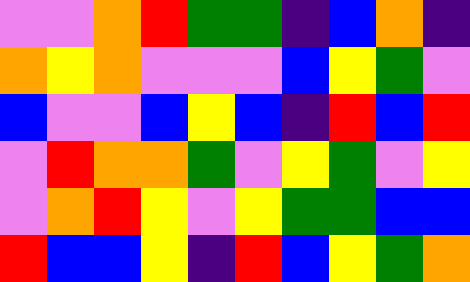[["violet", "violet", "orange", "red", "green", "green", "indigo", "blue", "orange", "indigo"], ["orange", "yellow", "orange", "violet", "violet", "violet", "blue", "yellow", "green", "violet"], ["blue", "violet", "violet", "blue", "yellow", "blue", "indigo", "red", "blue", "red"], ["violet", "red", "orange", "orange", "green", "violet", "yellow", "green", "violet", "yellow"], ["violet", "orange", "red", "yellow", "violet", "yellow", "green", "green", "blue", "blue"], ["red", "blue", "blue", "yellow", "indigo", "red", "blue", "yellow", "green", "orange"]]